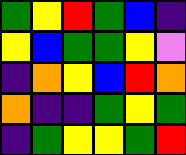[["green", "yellow", "red", "green", "blue", "indigo"], ["yellow", "blue", "green", "green", "yellow", "violet"], ["indigo", "orange", "yellow", "blue", "red", "orange"], ["orange", "indigo", "indigo", "green", "yellow", "green"], ["indigo", "green", "yellow", "yellow", "green", "red"]]